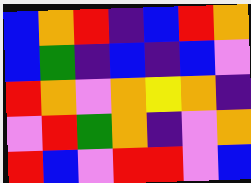[["blue", "orange", "red", "indigo", "blue", "red", "orange"], ["blue", "green", "indigo", "blue", "indigo", "blue", "violet"], ["red", "orange", "violet", "orange", "yellow", "orange", "indigo"], ["violet", "red", "green", "orange", "indigo", "violet", "orange"], ["red", "blue", "violet", "red", "red", "violet", "blue"]]